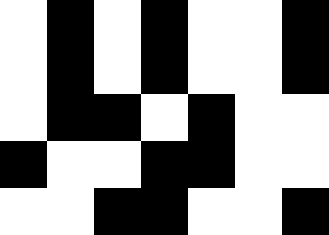[["white", "black", "white", "black", "white", "white", "black"], ["white", "black", "white", "black", "white", "white", "black"], ["white", "black", "black", "white", "black", "white", "white"], ["black", "white", "white", "black", "black", "white", "white"], ["white", "white", "black", "black", "white", "white", "black"]]